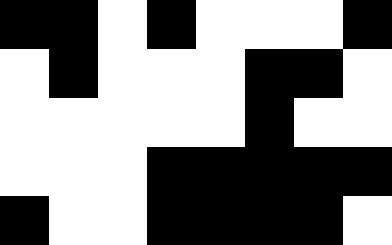[["black", "black", "white", "black", "white", "white", "white", "black"], ["white", "black", "white", "white", "white", "black", "black", "white"], ["white", "white", "white", "white", "white", "black", "white", "white"], ["white", "white", "white", "black", "black", "black", "black", "black"], ["black", "white", "white", "black", "black", "black", "black", "white"]]